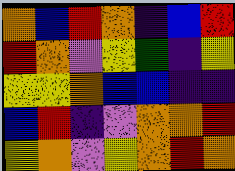[["orange", "blue", "red", "orange", "indigo", "blue", "red"], ["red", "orange", "violet", "yellow", "green", "indigo", "yellow"], ["yellow", "yellow", "orange", "blue", "blue", "indigo", "indigo"], ["blue", "red", "indigo", "violet", "orange", "orange", "red"], ["yellow", "orange", "violet", "yellow", "orange", "red", "orange"]]